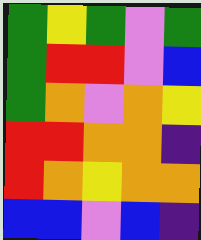[["green", "yellow", "green", "violet", "green"], ["green", "red", "red", "violet", "blue"], ["green", "orange", "violet", "orange", "yellow"], ["red", "red", "orange", "orange", "indigo"], ["red", "orange", "yellow", "orange", "orange"], ["blue", "blue", "violet", "blue", "indigo"]]